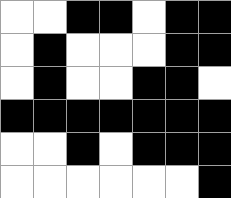[["white", "white", "black", "black", "white", "black", "black"], ["white", "black", "white", "white", "white", "black", "black"], ["white", "black", "white", "white", "black", "black", "white"], ["black", "black", "black", "black", "black", "black", "black"], ["white", "white", "black", "white", "black", "black", "black"], ["white", "white", "white", "white", "white", "white", "black"]]